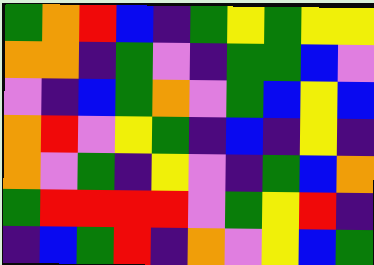[["green", "orange", "red", "blue", "indigo", "green", "yellow", "green", "yellow", "yellow"], ["orange", "orange", "indigo", "green", "violet", "indigo", "green", "green", "blue", "violet"], ["violet", "indigo", "blue", "green", "orange", "violet", "green", "blue", "yellow", "blue"], ["orange", "red", "violet", "yellow", "green", "indigo", "blue", "indigo", "yellow", "indigo"], ["orange", "violet", "green", "indigo", "yellow", "violet", "indigo", "green", "blue", "orange"], ["green", "red", "red", "red", "red", "violet", "green", "yellow", "red", "indigo"], ["indigo", "blue", "green", "red", "indigo", "orange", "violet", "yellow", "blue", "green"]]